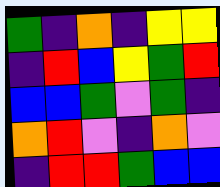[["green", "indigo", "orange", "indigo", "yellow", "yellow"], ["indigo", "red", "blue", "yellow", "green", "red"], ["blue", "blue", "green", "violet", "green", "indigo"], ["orange", "red", "violet", "indigo", "orange", "violet"], ["indigo", "red", "red", "green", "blue", "blue"]]